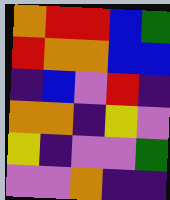[["orange", "red", "red", "blue", "green"], ["red", "orange", "orange", "blue", "blue"], ["indigo", "blue", "violet", "red", "indigo"], ["orange", "orange", "indigo", "yellow", "violet"], ["yellow", "indigo", "violet", "violet", "green"], ["violet", "violet", "orange", "indigo", "indigo"]]